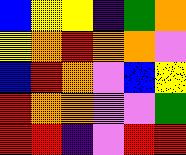[["blue", "yellow", "yellow", "indigo", "green", "orange"], ["yellow", "orange", "red", "orange", "orange", "violet"], ["blue", "red", "orange", "violet", "blue", "yellow"], ["red", "orange", "orange", "violet", "violet", "green"], ["red", "red", "indigo", "violet", "red", "red"]]